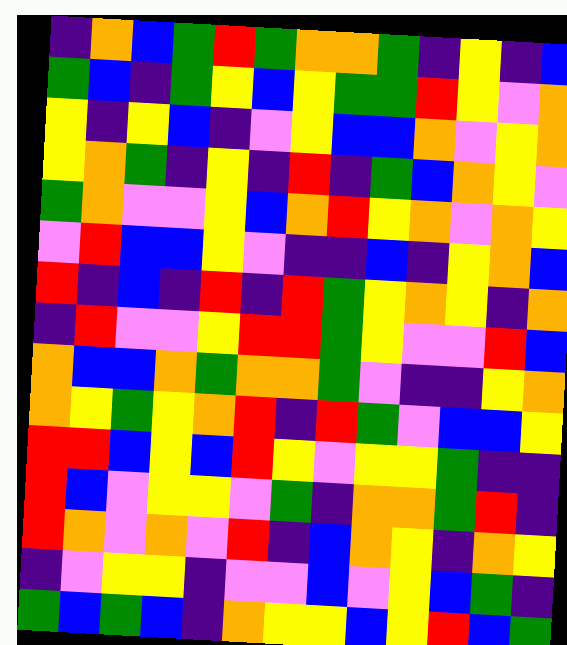[["indigo", "orange", "blue", "green", "red", "green", "orange", "orange", "green", "indigo", "yellow", "indigo", "blue"], ["green", "blue", "indigo", "green", "yellow", "blue", "yellow", "green", "green", "red", "yellow", "violet", "orange"], ["yellow", "indigo", "yellow", "blue", "indigo", "violet", "yellow", "blue", "blue", "orange", "violet", "yellow", "orange"], ["yellow", "orange", "green", "indigo", "yellow", "indigo", "red", "indigo", "green", "blue", "orange", "yellow", "violet"], ["green", "orange", "violet", "violet", "yellow", "blue", "orange", "red", "yellow", "orange", "violet", "orange", "yellow"], ["violet", "red", "blue", "blue", "yellow", "violet", "indigo", "indigo", "blue", "indigo", "yellow", "orange", "blue"], ["red", "indigo", "blue", "indigo", "red", "indigo", "red", "green", "yellow", "orange", "yellow", "indigo", "orange"], ["indigo", "red", "violet", "violet", "yellow", "red", "red", "green", "yellow", "violet", "violet", "red", "blue"], ["orange", "blue", "blue", "orange", "green", "orange", "orange", "green", "violet", "indigo", "indigo", "yellow", "orange"], ["orange", "yellow", "green", "yellow", "orange", "red", "indigo", "red", "green", "violet", "blue", "blue", "yellow"], ["red", "red", "blue", "yellow", "blue", "red", "yellow", "violet", "yellow", "yellow", "green", "indigo", "indigo"], ["red", "blue", "violet", "yellow", "yellow", "violet", "green", "indigo", "orange", "orange", "green", "red", "indigo"], ["red", "orange", "violet", "orange", "violet", "red", "indigo", "blue", "orange", "yellow", "indigo", "orange", "yellow"], ["indigo", "violet", "yellow", "yellow", "indigo", "violet", "violet", "blue", "violet", "yellow", "blue", "green", "indigo"], ["green", "blue", "green", "blue", "indigo", "orange", "yellow", "yellow", "blue", "yellow", "red", "blue", "green"]]